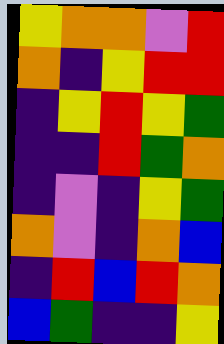[["yellow", "orange", "orange", "violet", "red"], ["orange", "indigo", "yellow", "red", "red"], ["indigo", "yellow", "red", "yellow", "green"], ["indigo", "indigo", "red", "green", "orange"], ["indigo", "violet", "indigo", "yellow", "green"], ["orange", "violet", "indigo", "orange", "blue"], ["indigo", "red", "blue", "red", "orange"], ["blue", "green", "indigo", "indigo", "yellow"]]